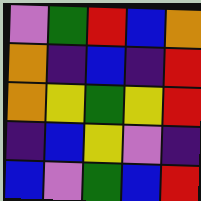[["violet", "green", "red", "blue", "orange"], ["orange", "indigo", "blue", "indigo", "red"], ["orange", "yellow", "green", "yellow", "red"], ["indigo", "blue", "yellow", "violet", "indigo"], ["blue", "violet", "green", "blue", "red"]]